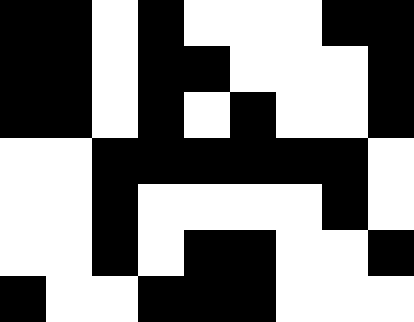[["black", "black", "white", "black", "white", "white", "white", "black", "black"], ["black", "black", "white", "black", "black", "white", "white", "white", "black"], ["black", "black", "white", "black", "white", "black", "white", "white", "black"], ["white", "white", "black", "black", "black", "black", "black", "black", "white"], ["white", "white", "black", "white", "white", "white", "white", "black", "white"], ["white", "white", "black", "white", "black", "black", "white", "white", "black"], ["black", "white", "white", "black", "black", "black", "white", "white", "white"]]